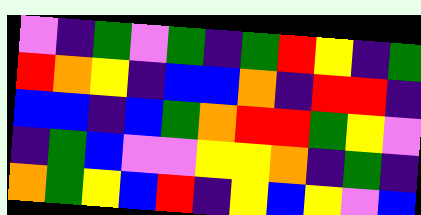[["violet", "indigo", "green", "violet", "green", "indigo", "green", "red", "yellow", "indigo", "green"], ["red", "orange", "yellow", "indigo", "blue", "blue", "orange", "indigo", "red", "red", "indigo"], ["blue", "blue", "indigo", "blue", "green", "orange", "red", "red", "green", "yellow", "violet"], ["indigo", "green", "blue", "violet", "violet", "yellow", "yellow", "orange", "indigo", "green", "indigo"], ["orange", "green", "yellow", "blue", "red", "indigo", "yellow", "blue", "yellow", "violet", "blue"]]